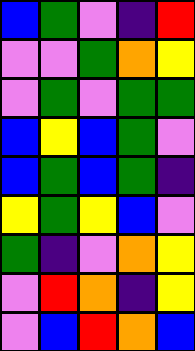[["blue", "green", "violet", "indigo", "red"], ["violet", "violet", "green", "orange", "yellow"], ["violet", "green", "violet", "green", "green"], ["blue", "yellow", "blue", "green", "violet"], ["blue", "green", "blue", "green", "indigo"], ["yellow", "green", "yellow", "blue", "violet"], ["green", "indigo", "violet", "orange", "yellow"], ["violet", "red", "orange", "indigo", "yellow"], ["violet", "blue", "red", "orange", "blue"]]